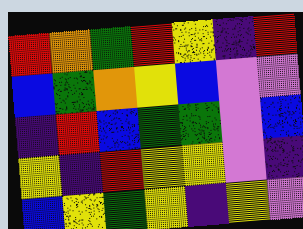[["red", "orange", "green", "red", "yellow", "indigo", "red"], ["blue", "green", "orange", "yellow", "blue", "violet", "violet"], ["indigo", "red", "blue", "green", "green", "violet", "blue"], ["yellow", "indigo", "red", "yellow", "yellow", "violet", "indigo"], ["blue", "yellow", "green", "yellow", "indigo", "yellow", "violet"]]